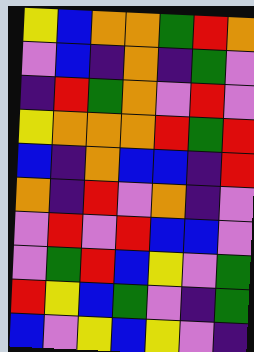[["yellow", "blue", "orange", "orange", "green", "red", "orange"], ["violet", "blue", "indigo", "orange", "indigo", "green", "violet"], ["indigo", "red", "green", "orange", "violet", "red", "violet"], ["yellow", "orange", "orange", "orange", "red", "green", "red"], ["blue", "indigo", "orange", "blue", "blue", "indigo", "red"], ["orange", "indigo", "red", "violet", "orange", "indigo", "violet"], ["violet", "red", "violet", "red", "blue", "blue", "violet"], ["violet", "green", "red", "blue", "yellow", "violet", "green"], ["red", "yellow", "blue", "green", "violet", "indigo", "green"], ["blue", "violet", "yellow", "blue", "yellow", "violet", "indigo"]]